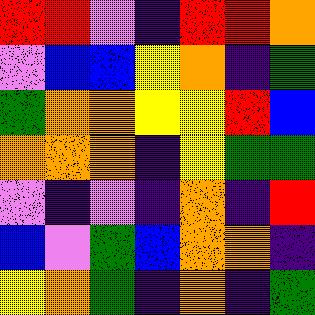[["red", "red", "violet", "indigo", "red", "red", "orange"], ["violet", "blue", "blue", "yellow", "orange", "indigo", "green"], ["green", "orange", "orange", "yellow", "yellow", "red", "blue"], ["orange", "orange", "orange", "indigo", "yellow", "green", "green"], ["violet", "indigo", "violet", "indigo", "orange", "indigo", "red"], ["blue", "violet", "green", "blue", "orange", "orange", "indigo"], ["yellow", "orange", "green", "indigo", "orange", "indigo", "green"]]